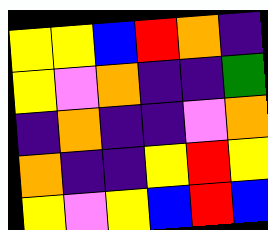[["yellow", "yellow", "blue", "red", "orange", "indigo"], ["yellow", "violet", "orange", "indigo", "indigo", "green"], ["indigo", "orange", "indigo", "indigo", "violet", "orange"], ["orange", "indigo", "indigo", "yellow", "red", "yellow"], ["yellow", "violet", "yellow", "blue", "red", "blue"]]